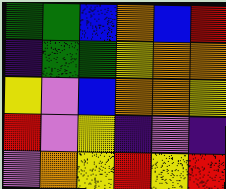[["green", "green", "blue", "orange", "blue", "red"], ["indigo", "green", "green", "yellow", "orange", "orange"], ["yellow", "violet", "blue", "orange", "orange", "yellow"], ["red", "violet", "yellow", "indigo", "violet", "indigo"], ["violet", "orange", "yellow", "red", "yellow", "red"]]